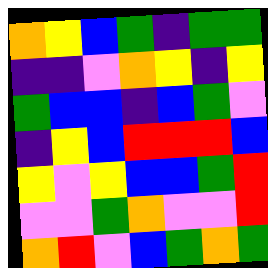[["orange", "yellow", "blue", "green", "indigo", "green", "green"], ["indigo", "indigo", "violet", "orange", "yellow", "indigo", "yellow"], ["green", "blue", "blue", "indigo", "blue", "green", "violet"], ["indigo", "yellow", "blue", "red", "red", "red", "blue"], ["yellow", "violet", "yellow", "blue", "blue", "green", "red"], ["violet", "violet", "green", "orange", "violet", "violet", "red"], ["orange", "red", "violet", "blue", "green", "orange", "green"]]